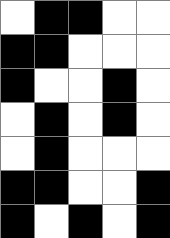[["white", "black", "black", "white", "white"], ["black", "black", "white", "white", "white"], ["black", "white", "white", "black", "white"], ["white", "black", "white", "black", "white"], ["white", "black", "white", "white", "white"], ["black", "black", "white", "white", "black"], ["black", "white", "black", "white", "black"]]